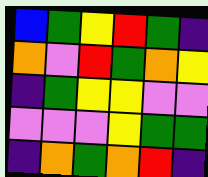[["blue", "green", "yellow", "red", "green", "indigo"], ["orange", "violet", "red", "green", "orange", "yellow"], ["indigo", "green", "yellow", "yellow", "violet", "violet"], ["violet", "violet", "violet", "yellow", "green", "green"], ["indigo", "orange", "green", "orange", "red", "indigo"]]